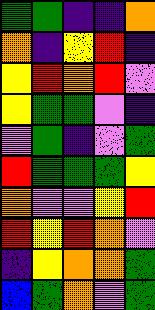[["green", "green", "indigo", "indigo", "orange"], ["orange", "indigo", "yellow", "red", "indigo"], ["yellow", "red", "orange", "red", "violet"], ["yellow", "green", "green", "violet", "indigo"], ["violet", "green", "indigo", "violet", "green"], ["red", "green", "green", "green", "yellow"], ["orange", "violet", "violet", "yellow", "red"], ["red", "yellow", "red", "orange", "violet"], ["indigo", "yellow", "orange", "orange", "green"], ["blue", "green", "orange", "violet", "green"]]